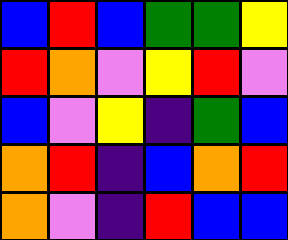[["blue", "red", "blue", "green", "green", "yellow"], ["red", "orange", "violet", "yellow", "red", "violet"], ["blue", "violet", "yellow", "indigo", "green", "blue"], ["orange", "red", "indigo", "blue", "orange", "red"], ["orange", "violet", "indigo", "red", "blue", "blue"]]